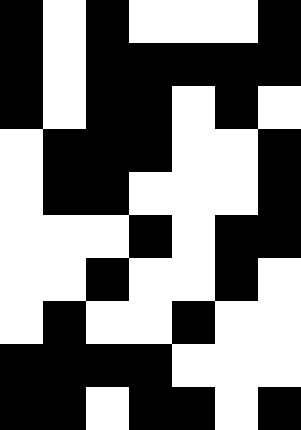[["black", "white", "black", "white", "white", "white", "black"], ["black", "white", "black", "black", "black", "black", "black"], ["black", "white", "black", "black", "white", "black", "white"], ["white", "black", "black", "black", "white", "white", "black"], ["white", "black", "black", "white", "white", "white", "black"], ["white", "white", "white", "black", "white", "black", "black"], ["white", "white", "black", "white", "white", "black", "white"], ["white", "black", "white", "white", "black", "white", "white"], ["black", "black", "black", "black", "white", "white", "white"], ["black", "black", "white", "black", "black", "white", "black"]]